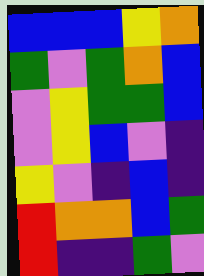[["blue", "blue", "blue", "yellow", "orange"], ["green", "violet", "green", "orange", "blue"], ["violet", "yellow", "green", "green", "blue"], ["violet", "yellow", "blue", "violet", "indigo"], ["yellow", "violet", "indigo", "blue", "indigo"], ["red", "orange", "orange", "blue", "green"], ["red", "indigo", "indigo", "green", "violet"]]